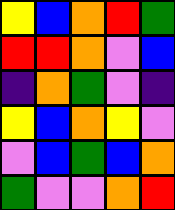[["yellow", "blue", "orange", "red", "green"], ["red", "red", "orange", "violet", "blue"], ["indigo", "orange", "green", "violet", "indigo"], ["yellow", "blue", "orange", "yellow", "violet"], ["violet", "blue", "green", "blue", "orange"], ["green", "violet", "violet", "orange", "red"]]